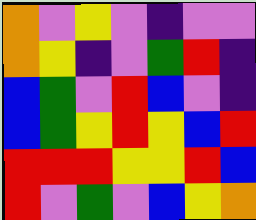[["orange", "violet", "yellow", "violet", "indigo", "violet", "violet"], ["orange", "yellow", "indigo", "violet", "green", "red", "indigo"], ["blue", "green", "violet", "red", "blue", "violet", "indigo"], ["blue", "green", "yellow", "red", "yellow", "blue", "red"], ["red", "red", "red", "yellow", "yellow", "red", "blue"], ["red", "violet", "green", "violet", "blue", "yellow", "orange"]]